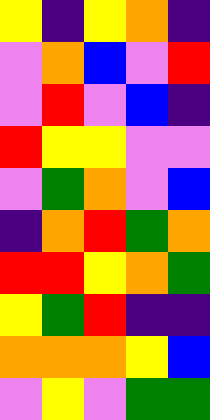[["yellow", "indigo", "yellow", "orange", "indigo"], ["violet", "orange", "blue", "violet", "red"], ["violet", "red", "violet", "blue", "indigo"], ["red", "yellow", "yellow", "violet", "violet"], ["violet", "green", "orange", "violet", "blue"], ["indigo", "orange", "red", "green", "orange"], ["red", "red", "yellow", "orange", "green"], ["yellow", "green", "red", "indigo", "indigo"], ["orange", "orange", "orange", "yellow", "blue"], ["violet", "yellow", "violet", "green", "green"]]